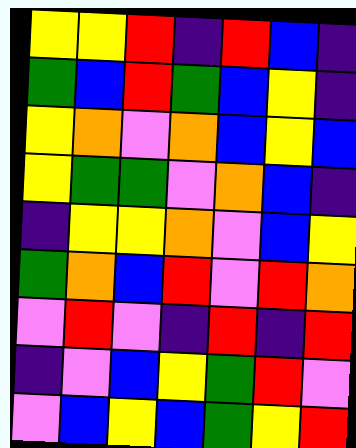[["yellow", "yellow", "red", "indigo", "red", "blue", "indigo"], ["green", "blue", "red", "green", "blue", "yellow", "indigo"], ["yellow", "orange", "violet", "orange", "blue", "yellow", "blue"], ["yellow", "green", "green", "violet", "orange", "blue", "indigo"], ["indigo", "yellow", "yellow", "orange", "violet", "blue", "yellow"], ["green", "orange", "blue", "red", "violet", "red", "orange"], ["violet", "red", "violet", "indigo", "red", "indigo", "red"], ["indigo", "violet", "blue", "yellow", "green", "red", "violet"], ["violet", "blue", "yellow", "blue", "green", "yellow", "red"]]